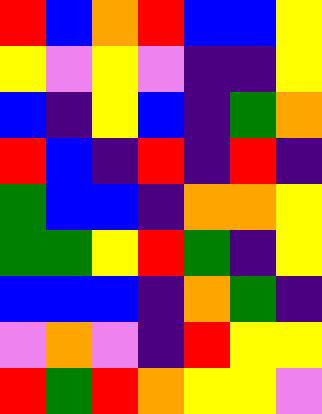[["red", "blue", "orange", "red", "blue", "blue", "yellow"], ["yellow", "violet", "yellow", "violet", "indigo", "indigo", "yellow"], ["blue", "indigo", "yellow", "blue", "indigo", "green", "orange"], ["red", "blue", "indigo", "red", "indigo", "red", "indigo"], ["green", "blue", "blue", "indigo", "orange", "orange", "yellow"], ["green", "green", "yellow", "red", "green", "indigo", "yellow"], ["blue", "blue", "blue", "indigo", "orange", "green", "indigo"], ["violet", "orange", "violet", "indigo", "red", "yellow", "yellow"], ["red", "green", "red", "orange", "yellow", "yellow", "violet"]]